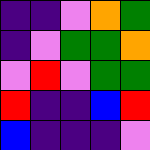[["indigo", "indigo", "violet", "orange", "green"], ["indigo", "violet", "green", "green", "orange"], ["violet", "red", "violet", "green", "green"], ["red", "indigo", "indigo", "blue", "red"], ["blue", "indigo", "indigo", "indigo", "violet"]]